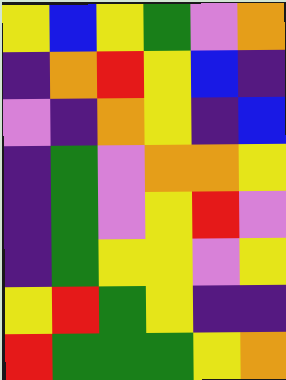[["yellow", "blue", "yellow", "green", "violet", "orange"], ["indigo", "orange", "red", "yellow", "blue", "indigo"], ["violet", "indigo", "orange", "yellow", "indigo", "blue"], ["indigo", "green", "violet", "orange", "orange", "yellow"], ["indigo", "green", "violet", "yellow", "red", "violet"], ["indigo", "green", "yellow", "yellow", "violet", "yellow"], ["yellow", "red", "green", "yellow", "indigo", "indigo"], ["red", "green", "green", "green", "yellow", "orange"]]